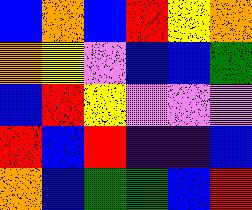[["blue", "orange", "blue", "red", "yellow", "orange"], ["orange", "yellow", "violet", "blue", "blue", "green"], ["blue", "red", "yellow", "violet", "violet", "violet"], ["red", "blue", "red", "indigo", "indigo", "blue"], ["orange", "blue", "green", "green", "blue", "red"]]